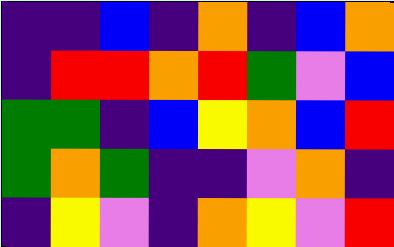[["indigo", "indigo", "blue", "indigo", "orange", "indigo", "blue", "orange"], ["indigo", "red", "red", "orange", "red", "green", "violet", "blue"], ["green", "green", "indigo", "blue", "yellow", "orange", "blue", "red"], ["green", "orange", "green", "indigo", "indigo", "violet", "orange", "indigo"], ["indigo", "yellow", "violet", "indigo", "orange", "yellow", "violet", "red"]]